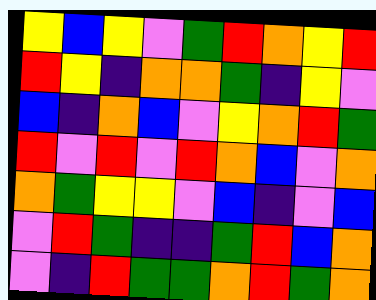[["yellow", "blue", "yellow", "violet", "green", "red", "orange", "yellow", "red"], ["red", "yellow", "indigo", "orange", "orange", "green", "indigo", "yellow", "violet"], ["blue", "indigo", "orange", "blue", "violet", "yellow", "orange", "red", "green"], ["red", "violet", "red", "violet", "red", "orange", "blue", "violet", "orange"], ["orange", "green", "yellow", "yellow", "violet", "blue", "indigo", "violet", "blue"], ["violet", "red", "green", "indigo", "indigo", "green", "red", "blue", "orange"], ["violet", "indigo", "red", "green", "green", "orange", "red", "green", "orange"]]